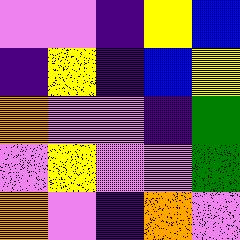[["violet", "violet", "indigo", "yellow", "blue"], ["indigo", "yellow", "indigo", "blue", "yellow"], ["orange", "violet", "violet", "indigo", "green"], ["violet", "yellow", "violet", "violet", "green"], ["orange", "violet", "indigo", "orange", "violet"]]